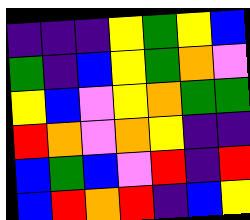[["indigo", "indigo", "indigo", "yellow", "green", "yellow", "blue"], ["green", "indigo", "blue", "yellow", "green", "orange", "violet"], ["yellow", "blue", "violet", "yellow", "orange", "green", "green"], ["red", "orange", "violet", "orange", "yellow", "indigo", "indigo"], ["blue", "green", "blue", "violet", "red", "indigo", "red"], ["blue", "red", "orange", "red", "indigo", "blue", "yellow"]]